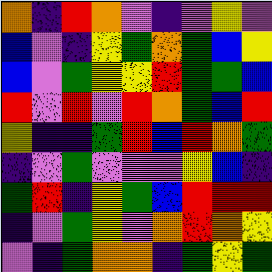[["orange", "indigo", "red", "orange", "violet", "indigo", "violet", "yellow", "violet"], ["blue", "violet", "indigo", "yellow", "green", "orange", "green", "blue", "yellow"], ["blue", "violet", "green", "yellow", "yellow", "red", "green", "green", "blue"], ["red", "violet", "red", "violet", "red", "orange", "green", "blue", "red"], ["yellow", "indigo", "indigo", "green", "red", "blue", "red", "orange", "green"], ["indigo", "violet", "green", "violet", "violet", "violet", "yellow", "blue", "indigo"], ["green", "red", "indigo", "yellow", "green", "blue", "red", "red", "red"], ["indigo", "violet", "green", "yellow", "violet", "orange", "red", "orange", "yellow"], ["violet", "indigo", "green", "orange", "orange", "indigo", "green", "yellow", "green"]]